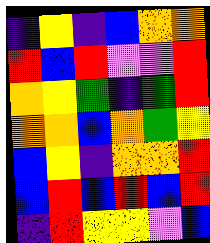[["indigo", "yellow", "indigo", "blue", "orange", "orange"], ["red", "blue", "red", "violet", "violet", "red"], ["orange", "yellow", "green", "indigo", "green", "red"], ["orange", "orange", "blue", "orange", "green", "yellow"], ["blue", "yellow", "indigo", "orange", "orange", "red"], ["blue", "red", "blue", "red", "blue", "red"], ["indigo", "red", "yellow", "yellow", "violet", "blue"]]